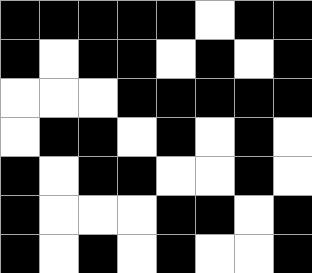[["black", "black", "black", "black", "black", "white", "black", "black"], ["black", "white", "black", "black", "white", "black", "white", "black"], ["white", "white", "white", "black", "black", "black", "black", "black"], ["white", "black", "black", "white", "black", "white", "black", "white"], ["black", "white", "black", "black", "white", "white", "black", "white"], ["black", "white", "white", "white", "black", "black", "white", "black"], ["black", "white", "black", "white", "black", "white", "white", "black"]]